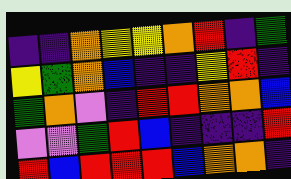[["indigo", "indigo", "orange", "yellow", "yellow", "orange", "red", "indigo", "green"], ["yellow", "green", "orange", "blue", "indigo", "indigo", "yellow", "red", "indigo"], ["green", "orange", "violet", "indigo", "red", "red", "orange", "orange", "blue"], ["violet", "violet", "green", "red", "blue", "indigo", "indigo", "indigo", "red"], ["red", "blue", "red", "red", "red", "blue", "orange", "orange", "indigo"]]